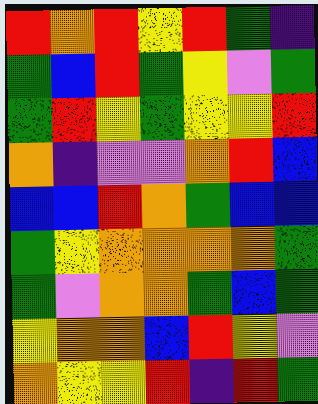[["red", "orange", "red", "yellow", "red", "green", "indigo"], ["green", "blue", "red", "green", "yellow", "violet", "green"], ["green", "red", "yellow", "green", "yellow", "yellow", "red"], ["orange", "indigo", "violet", "violet", "orange", "red", "blue"], ["blue", "blue", "red", "orange", "green", "blue", "blue"], ["green", "yellow", "orange", "orange", "orange", "orange", "green"], ["green", "violet", "orange", "orange", "green", "blue", "green"], ["yellow", "orange", "orange", "blue", "red", "yellow", "violet"], ["orange", "yellow", "yellow", "red", "indigo", "red", "green"]]